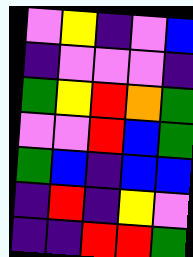[["violet", "yellow", "indigo", "violet", "blue"], ["indigo", "violet", "violet", "violet", "indigo"], ["green", "yellow", "red", "orange", "green"], ["violet", "violet", "red", "blue", "green"], ["green", "blue", "indigo", "blue", "blue"], ["indigo", "red", "indigo", "yellow", "violet"], ["indigo", "indigo", "red", "red", "green"]]